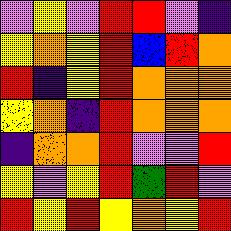[["violet", "yellow", "violet", "red", "red", "violet", "indigo"], ["yellow", "orange", "yellow", "red", "blue", "red", "orange"], ["red", "indigo", "yellow", "red", "orange", "orange", "orange"], ["yellow", "orange", "indigo", "red", "orange", "orange", "orange"], ["indigo", "orange", "orange", "red", "violet", "violet", "red"], ["yellow", "violet", "yellow", "red", "green", "red", "violet"], ["red", "yellow", "red", "yellow", "orange", "yellow", "red"]]